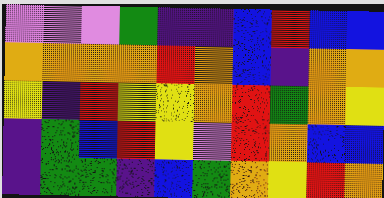[["violet", "violet", "violet", "green", "indigo", "indigo", "blue", "red", "blue", "blue"], ["orange", "orange", "orange", "orange", "red", "orange", "blue", "indigo", "orange", "orange"], ["yellow", "indigo", "red", "yellow", "yellow", "orange", "red", "green", "orange", "yellow"], ["indigo", "green", "blue", "red", "yellow", "violet", "red", "orange", "blue", "blue"], ["indigo", "green", "green", "indigo", "blue", "green", "orange", "yellow", "red", "orange"]]